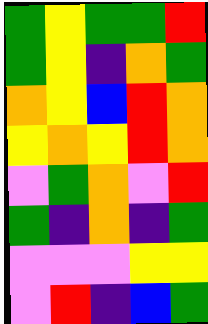[["green", "yellow", "green", "green", "red"], ["green", "yellow", "indigo", "orange", "green"], ["orange", "yellow", "blue", "red", "orange"], ["yellow", "orange", "yellow", "red", "orange"], ["violet", "green", "orange", "violet", "red"], ["green", "indigo", "orange", "indigo", "green"], ["violet", "violet", "violet", "yellow", "yellow"], ["violet", "red", "indigo", "blue", "green"]]